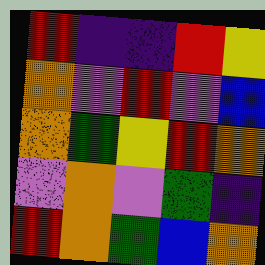[["red", "indigo", "indigo", "red", "yellow"], ["orange", "violet", "red", "violet", "blue"], ["orange", "green", "yellow", "red", "orange"], ["violet", "orange", "violet", "green", "indigo"], ["red", "orange", "green", "blue", "orange"]]